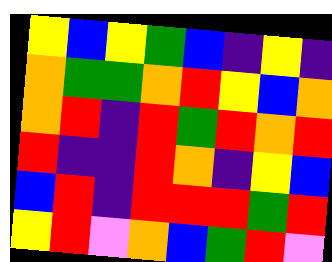[["yellow", "blue", "yellow", "green", "blue", "indigo", "yellow", "indigo"], ["orange", "green", "green", "orange", "red", "yellow", "blue", "orange"], ["orange", "red", "indigo", "red", "green", "red", "orange", "red"], ["red", "indigo", "indigo", "red", "orange", "indigo", "yellow", "blue"], ["blue", "red", "indigo", "red", "red", "red", "green", "red"], ["yellow", "red", "violet", "orange", "blue", "green", "red", "violet"]]